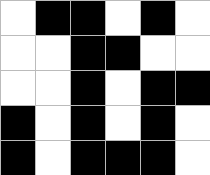[["white", "black", "black", "white", "black", "white"], ["white", "white", "black", "black", "white", "white"], ["white", "white", "black", "white", "black", "black"], ["black", "white", "black", "white", "black", "white"], ["black", "white", "black", "black", "black", "white"]]